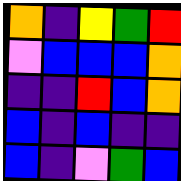[["orange", "indigo", "yellow", "green", "red"], ["violet", "blue", "blue", "blue", "orange"], ["indigo", "indigo", "red", "blue", "orange"], ["blue", "indigo", "blue", "indigo", "indigo"], ["blue", "indigo", "violet", "green", "blue"]]